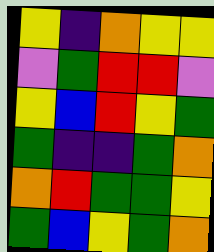[["yellow", "indigo", "orange", "yellow", "yellow"], ["violet", "green", "red", "red", "violet"], ["yellow", "blue", "red", "yellow", "green"], ["green", "indigo", "indigo", "green", "orange"], ["orange", "red", "green", "green", "yellow"], ["green", "blue", "yellow", "green", "orange"]]